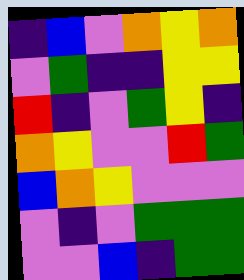[["indigo", "blue", "violet", "orange", "yellow", "orange"], ["violet", "green", "indigo", "indigo", "yellow", "yellow"], ["red", "indigo", "violet", "green", "yellow", "indigo"], ["orange", "yellow", "violet", "violet", "red", "green"], ["blue", "orange", "yellow", "violet", "violet", "violet"], ["violet", "indigo", "violet", "green", "green", "green"], ["violet", "violet", "blue", "indigo", "green", "green"]]